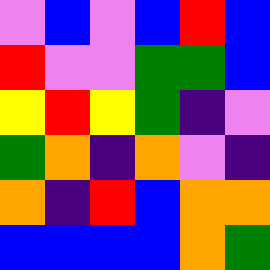[["violet", "blue", "violet", "blue", "red", "blue"], ["red", "violet", "violet", "green", "green", "blue"], ["yellow", "red", "yellow", "green", "indigo", "violet"], ["green", "orange", "indigo", "orange", "violet", "indigo"], ["orange", "indigo", "red", "blue", "orange", "orange"], ["blue", "blue", "blue", "blue", "orange", "green"]]